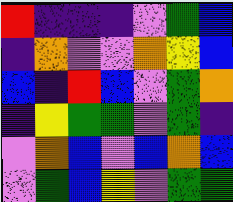[["red", "indigo", "indigo", "indigo", "violet", "green", "blue"], ["indigo", "orange", "violet", "violet", "orange", "yellow", "blue"], ["blue", "indigo", "red", "blue", "violet", "green", "orange"], ["indigo", "yellow", "green", "green", "violet", "green", "indigo"], ["violet", "orange", "blue", "violet", "blue", "orange", "blue"], ["violet", "green", "blue", "yellow", "violet", "green", "green"]]